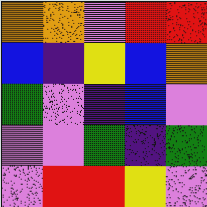[["orange", "orange", "violet", "red", "red"], ["blue", "indigo", "yellow", "blue", "orange"], ["green", "violet", "indigo", "blue", "violet"], ["violet", "violet", "green", "indigo", "green"], ["violet", "red", "red", "yellow", "violet"]]